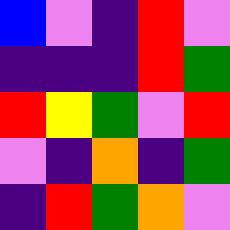[["blue", "violet", "indigo", "red", "violet"], ["indigo", "indigo", "indigo", "red", "green"], ["red", "yellow", "green", "violet", "red"], ["violet", "indigo", "orange", "indigo", "green"], ["indigo", "red", "green", "orange", "violet"]]